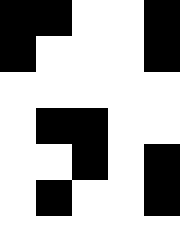[["black", "black", "white", "white", "black"], ["black", "white", "white", "white", "black"], ["white", "white", "white", "white", "white"], ["white", "black", "black", "white", "white"], ["white", "white", "black", "white", "black"], ["white", "black", "white", "white", "black"], ["white", "white", "white", "white", "white"]]